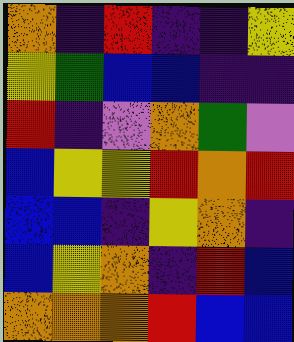[["orange", "indigo", "red", "indigo", "indigo", "yellow"], ["yellow", "green", "blue", "blue", "indigo", "indigo"], ["red", "indigo", "violet", "orange", "green", "violet"], ["blue", "yellow", "yellow", "red", "orange", "red"], ["blue", "blue", "indigo", "yellow", "orange", "indigo"], ["blue", "yellow", "orange", "indigo", "red", "blue"], ["orange", "orange", "orange", "red", "blue", "blue"]]